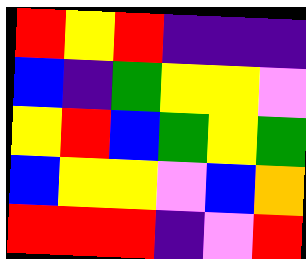[["red", "yellow", "red", "indigo", "indigo", "indigo"], ["blue", "indigo", "green", "yellow", "yellow", "violet"], ["yellow", "red", "blue", "green", "yellow", "green"], ["blue", "yellow", "yellow", "violet", "blue", "orange"], ["red", "red", "red", "indigo", "violet", "red"]]